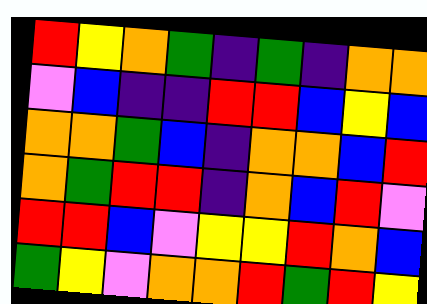[["red", "yellow", "orange", "green", "indigo", "green", "indigo", "orange", "orange"], ["violet", "blue", "indigo", "indigo", "red", "red", "blue", "yellow", "blue"], ["orange", "orange", "green", "blue", "indigo", "orange", "orange", "blue", "red"], ["orange", "green", "red", "red", "indigo", "orange", "blue", "red", "violet"], ["red", "red", "blue", "violet", "yellow", "yellow", "red", "orange", "blue"], ["green", "yellow", "violet", "orange", "orange", "red", "green", "red", "yellow"]]